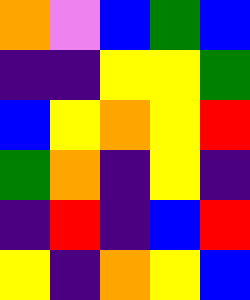[["orange", "violet", "blue", "green", "blue"], ["indigo", "indigo", "yellow", "yellow", "green"], ["blue", "yellow", "orange", "yellow", "red"], ["green", "orange", "indigo", "yellow", "indigo"], ["indigo", "red", "indigo", "blue", "red"], ["yellow", "indigo", "orange", "yellow", "blue"]]